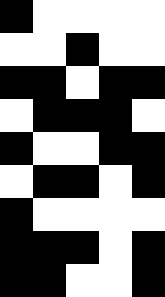[["black", "white", "white", "white", "white"], ["white", "white", "black", "white", "white"], ["black", "black", "white", "black", "black"], ["white", "black", "black", "black", "white"], ["black", "white", "white", "black", "black"], ["white", "black", "black", "white", "black"], ["black", "white", "white", "white", "white"], ["black", "black", "black", "white", "black"], ["black", "black", "white", "white", "black"]]